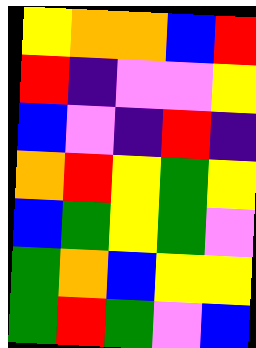[["yellow", "orange", "orange", "blue", "red"], ["red", "indigo", "violet", "violet", "yellow"], ["blue", "violet", "indigo", "red", "indigo"], ["orange", "red", "yellow", "green", "yellow"], ["blue", "green", "yellow", "green", "violet"], ["green", "orange", "blue", "yellow", "yellow"], ["green", "red", "green", "violet", "blue"]]